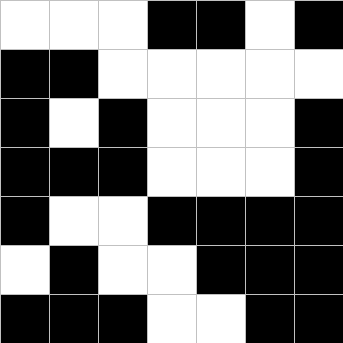[["white", "white", "white", "black", "black", "white", "black"], ["black", "black", "white", "white", "white", "white", "white"], ["black", "white", "black", "white", "white", "white", "black"], ["black", "black", "black", "white", "white", "white", "black"], ["black", "white", "white", "black", "black", "black", "black"], ["white", "black", "white", "white", "black", "black", "black"], ["black", "black", "black", "white", "white", "black", "black"]]